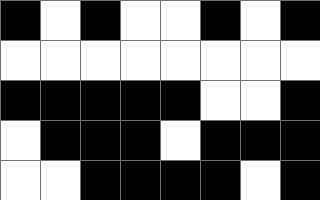[["black", "white", "black", "white", "white", "black", "white", "black"], ["white", "white", "white", "white", "white", "white", "white", "white"], ["black", "black", "black", "black", "black", "white", "white", "black"], ["white", "black", "black", "black", "white", "black", "black", "black"], ["white", "white", "black", "black", "black", "black", "white", "black"]]